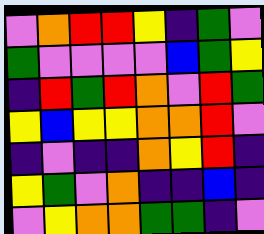[["violet", "orange", "red", "red", "yellow", "indigo", "green", "violet"], ["green", "violet", "violet", "violet", "violet", "blue", "green", "yellow"], ["indigo", "red", "green", "red", "orange", "violet", "red", "green"], ["yellow", "blue", "yellow", "yellow", "orange", "orange", "red", "violet"], ["indigo", "violet", "indigo", "indigo", "orange", "yellow", "red", "indigo"], ["yellow", "green", "violet", "orange", "indigo", "indigo", "blue", "indigo"], ["violet", "yellow", "orange", "orange", "green", "green", "indigo", "violet"]]